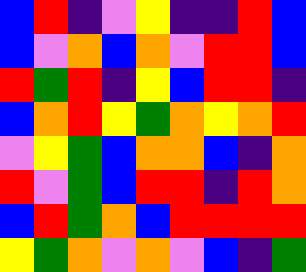[["blue", "red", "indigo", "violet", "yellow", "indigo", "indigo", "red", "blue"], ["blue", "violet", "orange", "blue", "orange", "violet", "red", "red", "blue"], ["red", "green", "red", "indigo", "yellow", "blue", "red", "red", "indigo"], ["blue", "orange", "red", "yellow", "green", "orange", "yellow", "orange", "red"], ["violet", "yellow", "green", "blue", "orange", "orange", "blue", "indigo", "orange"], ["red", "violet", "green", "blue", "red", "red", "indigo", "red", "orange"], ["blue", "red", "green", "orange", "blue", "red", "red", "red", "red"], ["yellow", "green", "orange", "violet", "orange", "violet", "blue", "indigo", "green"]]